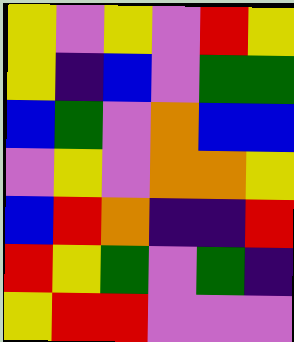[["yellow", "violet", "yellow", "violet", "red", "yellow"], ["yellow", "indigo", "blue", "violet", "green", "green"], ["blue", "green", "violet", "orange", "blue", "blue"], ["violet", "yellow", "violet", "orange", "orange", "yellow"], ["blue", "red", "orange", "indigo", "indigo", "red"], ["red", "yellow", "green", "violet", "green", "indigo"], ["yellow", "red", "red", "violet", "violet", "violet"]]